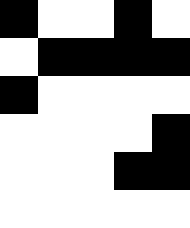[["black", "white", "white", "black", "white"], ["white", "black", "black", "black", "black"], ["black", "white", "white", "white", "white"], ["white", "white", "white", "white", "black"], ["white", "white", "white", "black", "black"], ["white", "white", "white", "white", "white"]]